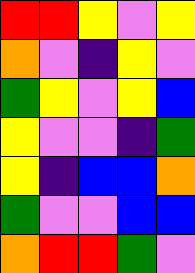[["red", "red", "yellow", "violet", "yellow"], ["orange", "violet", "indigo", "yellow", "violet"], ["green", "yellow", "violet", "yellow", "blue"], ["yellow", "violet", "violet", "indigo", "green"], ["yellow", "indigo", "blue", "blue", "orange"], ["green", "violet", "violet", "blue", "blue"], ["orange", "red", "red", "green", "violet"]]